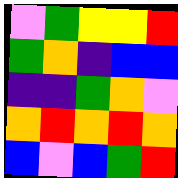[["violet", "green", "yellow", "yellow", "red"], ["green", "orange", "indigo", "blue", "blue"], ["indigo", "indigo", "green", "orange", "violet"], ["orange", "red", "orange", "red", "orange"], ["blue", "violet", "blue", "green", "red"]]